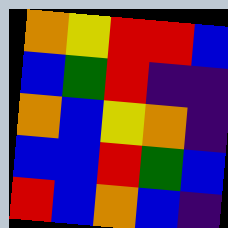[["orange", "yellow", "red", "red", "blue"], ["blue", "green", "red", "indigo", "indigo"], ["orange", "blue", "yellow", "orange", "indigo"], ["blue", "blue", "red", "green", "blue"], ["red", "blue", "orange", "blue", "indigo"]]